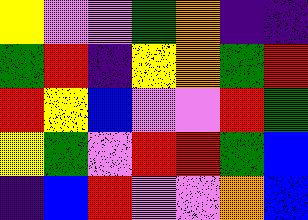[["yellow", "violet", "violet", "green", "orange", "indigo", "indigo"], ["green", "red", "indigo", "yellow", "orange", "green", "red"], ["red", "yellow", "blue", "violet", "violet", "red", "green"], ["yellow", "green", "violet", "red", "red", "green", "blue"], ["indigo", "blue", "red", "violet", "violet", "orange", "blue"]]